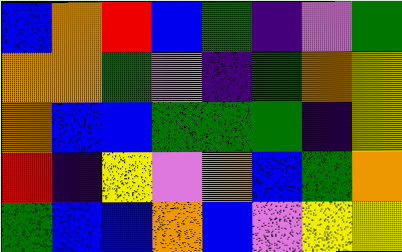[["blue", "orange", "red", "blue", "green", "indigo", "violet", "green"], ["orange", "orange", "green", "violet", "indigo", "green", "orange", "yellow"], ["orange", "blue", "blue", "green", "green", "green", "indigo", "yellow"], ["red", "indigo", "yellow", "violet", "orange", "blue", "green", "orange"], ["green", "blue", "blue", "orange", "blue", "violet", "yellow", "yellow"]]